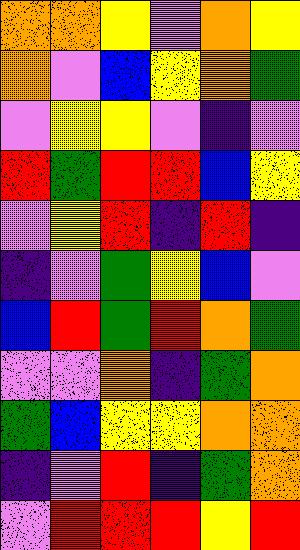[["orange", "orange", "yellow", "violet", "orange", "yellow"], ["orange", "violet", "blue", "yellow", "orange", "green"], ["violet", "yellow", "yellow", "violet", "indigo", "violet"], ["red", "green", "red", "red", "blue", "yellow"], ["violet", "yellow", "red", "indigo", "red", "indigo"], ["indigo", "violet", "green", "yellow", "blue", "violet"], ["blue", "red", "green", "red", "orange", "green"], ["violet", "violet", "orange", "indigo", "green", "orange"], ["green", "blue", "yellow", "yellow", "orange", "orange"], ["indigo", "violet", "red", "indigo", "green", "orange"], ["violet", "red", "red", "red", "yellow", "red"]]